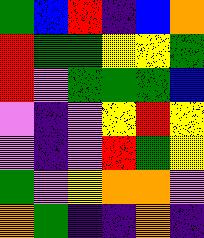[["green", "blue", "red", "indigo", "blue", "orange"], ["red", "green", "green", "yellow", "yellow", "green"], ["red", "violet", "green", "green", "green", "blue"], ["violet", "indigo", "violet", "yellow", "red", "yellow"], ["violet", "indigo", "violet", "red", "green", "yellow"], ["green", "violet", "yellow", "orange", "orange", "violet"], ["orange", "green", "indigo", "indigo", "orange", "indigo"]]